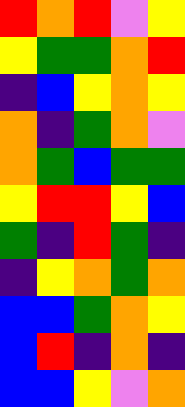[["red", "orange", "red", "violet", "yellow"], ["yellow", "green", "green", "orange", "red"], ["indigo", "blue", "yellow", "orange", "yellow"], ["orange", "indigo", "green", "orange", "violet"], ["orange", "green", "blue", "green", "green"], ["yellow", "red", "red", "yellow", "blue"], ["green", "indigo", "red", "green", "indigo"], ["indigo", "yellow", "orange", "green", "orange"], ["blue", "blue", "green", "orange", "yellow"], ["blue", "red", "indigo", "orange", "indigo"], ["blue", "blue", "yellow", "violet", "orange"]]